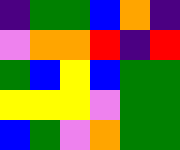[["indigo", "green", "green", "blue", "orange", "indigo"], ["violet", "orange", "orange", "red", "indigo", "red"], ["green", "blue", "yellow", "blue", "green", "green"], ["yellow", "yellow", "yellow", "violet", "green", "green"], ["blue", "green", "violet", "orange", "green", "green"]]